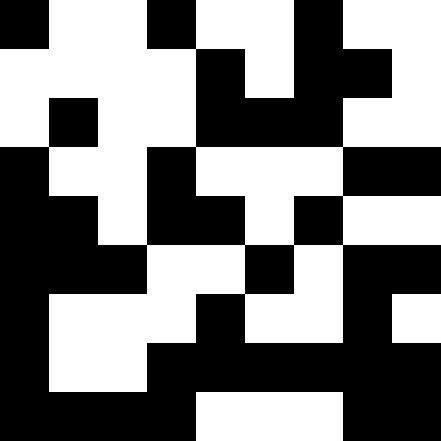[["black", "white", "white", "black", "white", "white", "black", "white", "white"], ["white", "white", "white", "white", "black", "white", "black", "black", "white"], ["white", "black", "white", "white", "black", "black", "black", "white", "white"], ["black", "white", "white", "black", "white", "white", "white", "black", "black"], ["black", "black", "white", "black", "black", "white", "black", "white", "white"], ["black", "black", "black", "white", "white", "black", "white", "black", "black"], ["black", "white", "white", "white", "black", "white", "white", "black", "white"], ["black", "white", "white", "black", "black", "black", "black", "black", "black"], ["black", "black", "black", "black", "white", "white", "white", "black", "black"]]